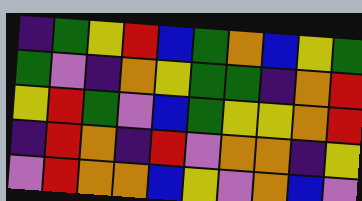[["indigo", "green", "yellow", "red", "blue", "green", "orange", "blue", "yellow", "green"], ["green", "violet", "indigo", "orange", "yellow", "green", "green", "indigo", "orange", "red"], ["yellow", "red", "green", "violet", "blue", "green", "yellow", "yellow", "orange", "red"], ["indigo", "red", "orange", "indigo", "red", "violet", "orange", "orange", "indigo", "yellow"], ["violet", "red", "orange", "orange", "blue", "yellow", "violet", "orange", "blue", "violet"]]